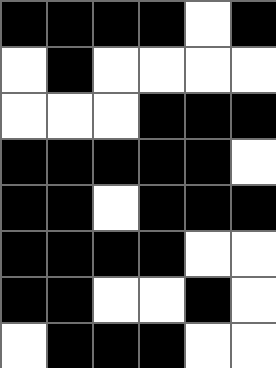[["black", "black", "black", "black", "white", "black"], ["white", "black", "white", "white", "white", "white"], ["white", "white", "white", "black", "black", "black"], ["black", "black", "black", "black", "black", "white"], ["black", "black", "white", "black", "black", "black"], ["black", "black", "black", "black", "white", "white"], ["black", "black", "white", "white", "black", "white"], ["white", "black", "black", "black", "white", "white"]]